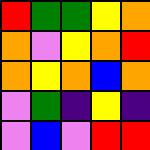[["red", "green", "green", "yellow", "orange"], ["orange", "violet", "yellow", "orange", "red"], ["orange", "yellow", "orange", "blue", "orange"], ["violet", "green", "indigo", "yellow", "indigo"], ["violet", "blue", "violet", "red", "red"]]